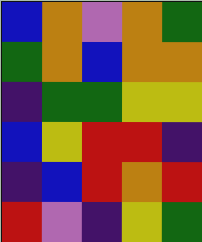[["blue", "orange", "violet", "orange", "green"], ["green", "orange", "blue", "orange", "orange"], ["indigo", "green", "green", "yellow", "yellow"], ["blue", "yellow", "red", "red", "indigo"], ["indigo", "blue", "red", "orange", "red"], ["red", "violet", "indigo", "yellow", "green"]]